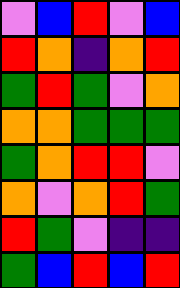[["violet", "blue", "red", "violet", "blue"], ["red", "orange", "indigo", "orange", "red"], ["green", "red", "green", "violet", "orange"], ["orange", "orange", "green", "green", "green"], ["green", "orange", "red", "red", "violet"], ["orange", "violet", "orange", "red", "green"], ["red", "green", "violet", "indigo", "indigo"], ["green", "blue", "red", "blue", "red"]]